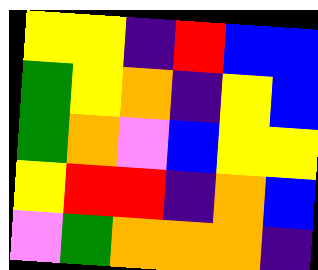[["yellow", "yellow", "indigo", "red", "blue", "blue"], ["green", "yellow", "orange", "indigo", "yellow", "blue"], ["green", "orange", "violet", "blue", "yellow", "yellow"], ["yellow", "red", "red", "indigo", "orange", "blue"], ["violet", "green", "orange", "orange", "orange", "indigo"]]